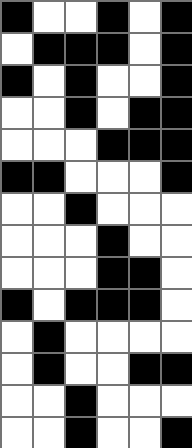[["black", "white", "white", "black", "white", "black"], ["white", "black", "black", "black", "white", "black"], ["black", "white", "black", "white", "white", "black"], ["white", "white", "black", "white", "black", "black"], ["white", "white", "white", "black", "black", "black"], ["black", "black", "white", "white", "white", "black"], ["white", "white", "black", "white", "white", "white"], ["white", "white", "white", "black", "white", "white"], ["white", "white", "white", "black", "black", "white"], ["black", "white", "black", "black", "black", "white"], ["white", "black", "white", "white", "white", "white"], ["white", "black", "white", "white", "black", "black"], ["white", "white", "black", "white", "white", "white"], ["white", "white", "black", "white", "white", "black"]]